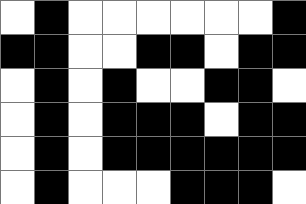[["white", "black", "white", "white", "white", "white", "white", "white", "black"], ["black", "black", "white", "white", "black", "black", "white", "black", "black"], ["white", "black", "white", "black", "white", "white", "black", "black", "white"], ["white", "black", "white", "black", "black", "black", "white", "black", "black"], ["white", "black", "white", "black", "black", "black", "black", "black", "black"], ["white", "black", "white", "white", "white", "black", "black", "black", "white"]]